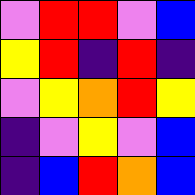[["violet", "red", "red", "violet", "blue"], ["yellow", "red", "indigo", "red", "indigo"], ["violet", "yellow", "orange", "red", "yellow"], ["indigo", "violet", "yellow", "violet", "blue"], ["indigo", "blue", "red", "orange", "blue"]]